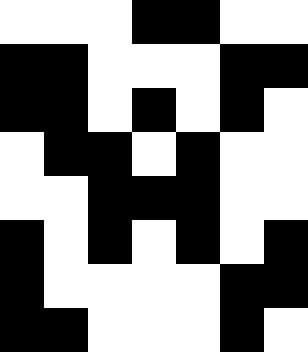[["white", "white", "white", "black", "black", "white", "white"], ["black", "black", "white", "white", "white", "black", "black"], ["black", "black", "white", "black", "white", "black", "white"], ["white", "black", "black", "white", "black", "white", "white"], ["white", "white", "black", "black", "black", "white", "white"], ["black", "white", "black", "white", "black", "white", "black"], ["black", "white", "white", "white", "white", "black", "black"], ["black", "black", "white", "white", "white", "black", "white"]]